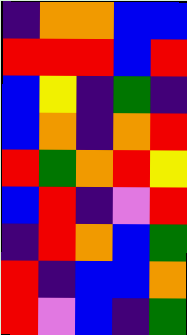[["indigo", "orange", "orange", "blue", "blue"], ["red", "red", "red", "blue", "red"], ["blue", "yellow", "indigo", "green", "indigo"], ["blue", "orange", "indigo", "orange", "red"], ["red", "green", "orange", "red", "yellow"], ["blue", "red", "indigo", "violet", "red"], ["indigo", "red", "orange", "blue", "green"], ["red", "indigo", "blue", "blue", "orange"], ["red", "violet", "blue", "indigo", "green"]]